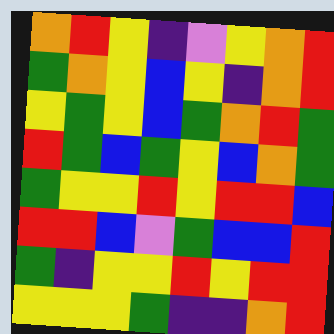[["orange", "red", "yellow", "indigo", "violet", "yellow", "orange", "red"], ["green", "orange", "yellow", "blue", "yellow", "indigo", "orange", "red"], ["yellow", "green", "yellow", "blue", "green", "orange", "red", "green"], ["red", "green", "blue", "green", "yellow", "blue", "orange", "green"], ["green", "yellow", "yellow", "red", "yellow", "red", "red", "blue"], ["red", "red", "blue", "violet", "green", "blue", "blue", "red"], ["green", "indigo", "yellow", "yellow", "red", "yellow", "red", "red"], ["yellow", "yellow", "yellow", "green", "indigo", "indigo", "orange", "red"]]